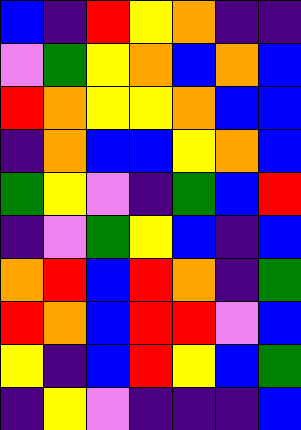[["blue", "indigo", "red", "yellow", "orange", "indigo", "indigo"], ["violet", "green", "yellow", "orange", "blue", "orange", "blue"], ["red", "orange", "yellow", "yellow", "orange", "blue", "blue"], ["indigo", "orange", "blue", "blue", "yellow", "orange", "blue"], ["green", "yellow", "violet", "indigo", "green", "blue", "red"], ["indigo", "violet", "green", "yellow", "blue", "indigo", "blue"], ["orange", "red", "blue", "red", "orange", "indigo", "green"], ["red", "orange", "blue", "red", "red", "violet", "blue"], ["yellow", "indigo", "blue", "red", "yellow", "blue", "green"], ["indigo", "yellow", "violet", "indigo", "indigo", "indigo", "blue"]]